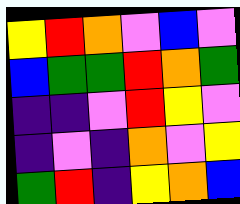[["yellow", "red", "orange", "violet", "blue", "violet"], ["blue", "green", "green", "red", "orange", "green"], ["indigo", "indigo", "violet", "red", "yellow", "violet"], ["indigo", "violet", "indigo", "orange", "violet", "yellow"], ["green", "red", "indigo", "yellow", "orange", "blue"]]